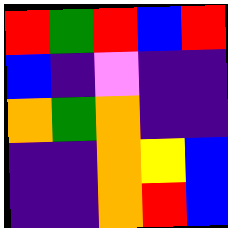[["red", "green", "red", "blue", "red"], ["blue", "indigo", "violet", "indigo", "indigo"], ["orange", "green", "orange", "indigo", "indigo"], ["indigo", "indigo", "orange", "yellow", "blue"], ["indigo", "indigo", "orange", "red", "blue"]]